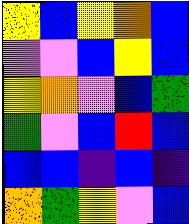[["yellow", "blue", "yellow", "orange", "blue"], ["violet", "violet", "blue", "yellow", "blue"], ["yellow", "orange", "violet", "blue", "green"], ["green", "violet", "blue", "red", "blue"], ["blue", "blue", "indigo", "blue", "indigo"], ["orange", "green", "yellow", "violet", "blue"]]